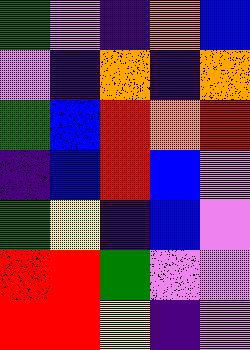[["green", "violet", "indigo", "orange", "blue"], ["violet", "indigo", "orange", "indigo", "orange"], ["green", "blue", "red", "orange", "red"], ["indigo", "blue", "red", "blue", "violet"], ["green", "yellow", "indigo", "blue", "violet"], ["red", "red", "green", "violet", "violet"], ["red", "red", "yellow", "indigo", "violet"]]